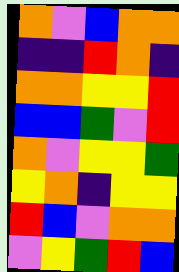[["orange", "violet", "blue", "orange", "orange"], ["indigo", "indigo", "red", "orange", "indigo"], ["orange", "orange", "yellow", "yellow", "red"], ["blue", "blue", "green", "violet", "red"], ["orange", "violet", "yellow", "yellow", "green"], ["yellow", "orange", "indigo", "yellow", "yellow"], ["red", "blue", "violet", "orange", "orange"], ["violet", "yellow", "green", "red", "blue"]]